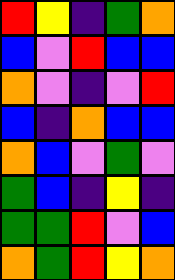[["red", "yellow", "indigo", "green", "orange"], ["blue", "violet", "red", "blue", "blue"], ["orange", "violet", "indigo", "violet", "red"], ["blue", "indigo", "orange", "blue", "blue"], ["orange", "blue", "violet", "green", "violet"], ["green", "blue", "indigo", "yellow", "indigo"], ["green", "green", "red", "violet", "blue"], ["orange", "green", "red", "yellow", "orange"]]